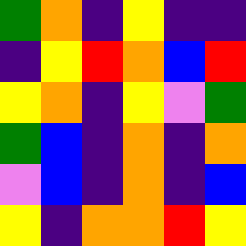[["green", "orange", "indigo", "yellow", "indigo", "indigo"], ["indigo", "yellow", "red", "orange", "blue", "red"], ["yellow", "orange", "indigo", "yellow", "violet", "green"], ["green", "blue", "indigo", "orange", "indigo", "orange"], ["violet", "blue", "indigo", "orange", "indigo", "blue"], ["yellow", "indigo", "orange", "orange", "red", "yellow"]]